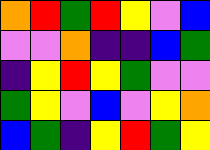[["orange", "red", "green", "red", "yellow", "violet", "blue"], ["violet", "violet", "orange", "indigo", "indigo", "blue", "green"], ["indigo", "yellow", "red", "yellow", "green", "violet", "violet"], ["green", "yellow", "violet", "blue", "violet", "yellow", "orange"], ["blue", "green", "indigo", "yellow", "red", "green", "yellow"]]